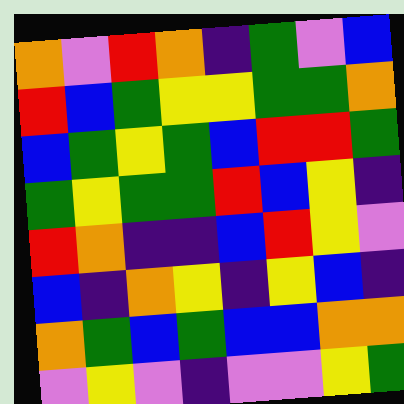[["orange", "violet", "red", "orange", "indigo", "green", "violet", "blue"], ["red", "blue", "green", "yellow", "yellow", "green", "green", "orange"], ["blue", "green", "yellow", "green", "blue", "red", "red", "green"], ["green", "yellow", "green", "green", "red", "blue", "yellow", "indigo"], ["red", "orange", "indigo", "indigo", "blue", "red", "yellow", "violet"], ["blue", "indigo", "orange", "yellow", "indigo", "yellow", "blue", "indigo"], ["orange", "green", "blue", "green", "blue", "blue", "orange", "orange"], ["violet", "yellow", "violet", "indigo", "violet", "violet", "yellow", "green"]]